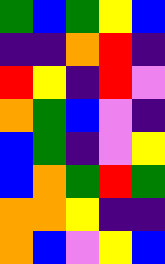[["green", "blue", "green", "yellow", "blue"], ["indigo", "indigo", "orange", "red", "indigo"], ["red", "yellow", "indigo", "red", "violet"], ["orange", "green", "blue", "violet", "indigo"], ["blue", "green", "indigo", "violet", "yellow"], ["blue", "orange", "green", "red", "green"], ["orange", "orange", "yellow", "indigo", "indigo"], ["orange", "blue", "violet", "yellow", "blue"]]